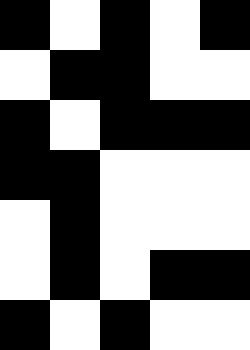[["black", "white", "black", "white", "black"], ["white", "black", "black", "white", "white"], ["black", "white", "black", "black", "black"], ["black", "black", "white", "white", "white"], ["white", "black", "white", "white", "white"], ["white", "black", "white", "black", "black"], ["black", "white", "black", "white", "white"]]